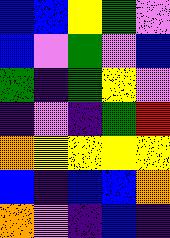[["blue", "blue", "yellow", "green", "violet"], ["blue", "violet", "green", "violet", "blue"], ["green", "indigo", "green", "yellow", "violet"], ["indigo", "violet", "indigo", "green", "red"], ["orange", "yellow", "yellow", "yellow", "yellow"], ["blue", "indigo", "blue", "blue", "orange"], ["orange", "violet", "indigo", "blue", "indigo"]]